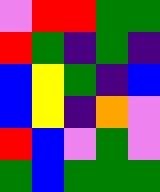[["violet", "red", "red", "green", "green"], ["red", "green", "indigo", "green", "indigo"], ["blue", "yellow", "green", "indigo", "blue"], ["blue", "yellow", "indigo", "orange", "violet"], ["red", "blue", "violet", "green", "violet"], ["green", "blue", "green", "green", "green"]]